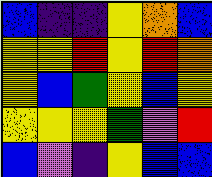[["blue", "indigo", "indigo", "yellow", "orange", "blue"], ["yellow", "yellow", "red", "yellow", "red", "orange"], ["yellow", "blue", "green", "yellow", "blue", "yellow"], ["yellow", "yellow", "yellow", "green", "violet", "red"], ["blue", "violet", "indigo", "yellow", "blue", "blue"]]